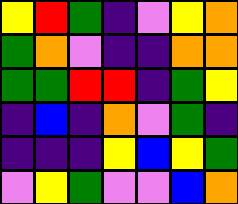[["yellow", "red", "green", "indigo", "violet", "yellow", "orange"], ["green", "orange", "violet", "indigo", "indigo", "orange", "orange"], ["green", "green", "red", "red", "indigo", "green", "yellow"], ["indigo", "blue", "indigo", "orange", "violet", "green", "indigo"], ["indigo", "indigo", "indigo", "yellow", "blue", "yellow", "green"], ["violet", "yellow", "green", "violet", "violet", "blue", "orange"]]